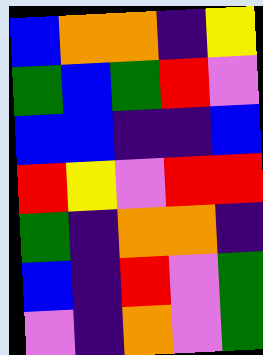[["blue", "orange", "orange", "indigo", "yellow"], ["green", "blue", "green", "red", "violet"], ["blue", "blue", "indigo", "indigo", "blue"], ["red", "yellow", "violet", "red", "red"], ["green", "indigo", "orange", "orange", "indigo"], ["blue", "indigo", "red", "violet", "green"], ["violet", "indigo", "orange", "violet", "green"]]